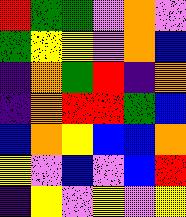[["red", "green", "green", "violet", "orange", "violet"], ["green", "yellow", "yellow", "violet", "orange", "blue"], ["indigo", "orange", "green", "red", "indigo", "orange"], ["indigo", "orange", "red", "red", "green", "blue"], ["blue", "orange", "yellow", "blue", "blue", "orange"], ["yellow", "violet", "blue", "violet", "blue", "red"], ["indigo", "yellow", "violet", "yellow", "violet", "yellow"]]